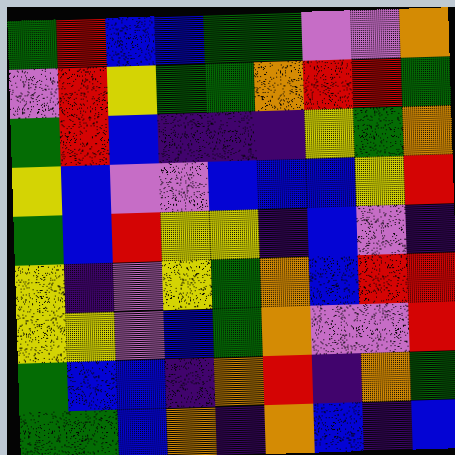[["green", "red", "blue", "blue", "green", "green", "violet", "violet", "orange"], ["violet", "red", "yellow", "green", "green", "orange", "red", "red", "green"], ["green", "red", "blue", "indigo", "indigo", "indigo", "yellow", "green", "orange"], ["yellow", "blue", "violet", "violet", "blue", "blue", "blue", "yellow", "red"], ["green", "blue", "red", "yellow", "yellow", "indigo", "blue", "violet", "indigo"], ["yellow", "indigo", "violet", "yellow", "green", "orange", "blue", "red", "red"], ["yellow", "yellow", "violet", "blue", "green", "orange", "violet", "violet", "red"], ["green", "blue", "blue", "indigo", "orange", "red", "indigo", "orange", "green"], ["green", "green", "blue", "orange", "indigo", "orange", "blue", "indigo", "blue"]]